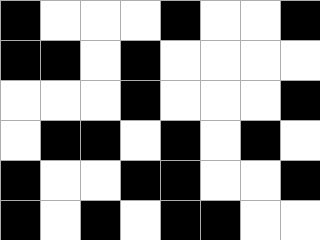[["black", "white", "white", "white", "black", "white", "white", "black"], ["black", "black", "white", "black", "white", "white", "white", "white"], ["white", "white", "white", "black", "white", "white", "white", "black"], ["white", "black", "black", "white", "black", "white", "black", "white"], ["black", "white", "white", "black", "black", "white", "white", "black"], ["black", "white", "black", "white", "black", "black", "white", "white"]]